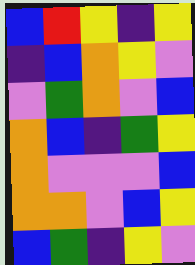[["blue", "red", "yellow", "indigo", "yellow"], ["indigo", "blue", "orange", "yellow", "violet"], ["violet", "green", "orange", "violet", "blue"], ["orange", "blue", "indigo", "green", "yellow"], ["orange", "violet", "violet", "violet", "blue"], ["orange", "orange", "violet", "blue", "yellow"], ["blue", "green", "indigo", "yellow", "violet"]]